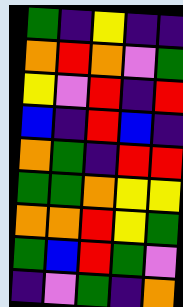[["green", "indigo", "yellow", "indigo", "indigo"], ["orange", "red", "orange", "violet", "green"], ["yellow", "violet", "red", "indigo", "red"], ["blue", "indigo", "red", "blue", "indigo"], ["orange", "green", "indigo", "red", "red"], ["green", "green", "orange", "yellow", "yellow"], ["orange", "orange", "red", "yellow", "green"], ["green", "blue", "red", "green", "violet"], ["indigo", "violet", "green", "indigo", "orange"]]